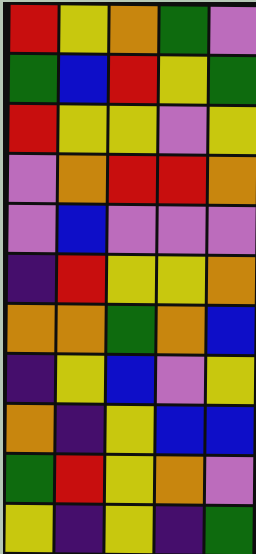[["red", "yellow", "orange", "green", "violet"], ["green", "blue", "red", "yellow", "green"], ["red", "yellow", "yellow", "violet", "yellow"], ["violet", "orange", "red", "red", "orange"], ["violet", "blue", "violet", "violet", "violet"], ["indigo", "red", "yellow", "yellow", "orange"], ["orange", "orange", "green", "orange", "blue"], ["indigo", "yellow", "blue", "violet", "yellow"], ["orange", "indigo", "yellow", "blue", "blue"], ["green", "red", "yellow", "orange", "violet"], ["yellow", "indigo", "yellow", "indigo", "green"]]